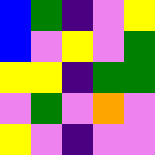[["blue", "green", "indigo", "violet", "yellow"], ["blue", "violet", "yellow", "violet", "green"], ["yellow", "yellow", "indigo", "green", "green"], ["violet", "green", "violet", "orange", "violet"], ["yellow", "violet", "indigo", "violet", "violet"]]